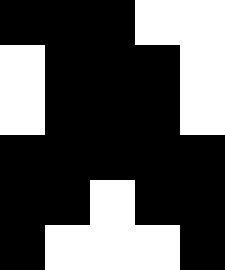[["black", "black", "black", "white", "white"], ["white", "black", "black", "black", "white"], ["white", "black", "black", "black", "white"], ["black", "black", "black", "black", "black"], ["black", "black", "white", "black", "black"], ["black", "white", "white", "white", "black"]]